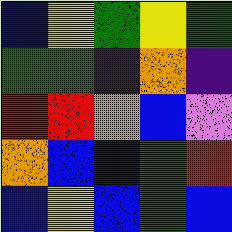[["blue", "yellow", "green", "yellow", "green"], ["green", "green", "indigo", "orange", "indigo"], ["red", "red", "orange", "blue", "violet"], ["orange", "blue", "blue", "green", "red"], ["blue", "yellow", "blue", "green", "blue"]]